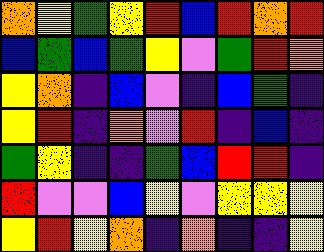[["orange", "yellow", "green", "yellow", "red", "blue", "red", "orange", "red"], ["blue", "green", "blue", "green", "yellow", "violet", "green", "red", "orange"], ["yellow", "orange", "indigo", "blue", "violet", "indigo", "blue", "green", "indigo"], ["yellow", "red", "indigo", "orange", "violet", "red", "indigo", "blue", "indigo"], ["green", "yellow", "indigo", "indigo", "green", "blue", "red", "red", "indigo"], ["red", "violet", "violet", "blue", "yellow", "violet", "yellow", "yellow", "yellow"], ["yellow", "red", "yellow", "orange", "indigo", "orange", "indigo", "indigo", "yellow"]]